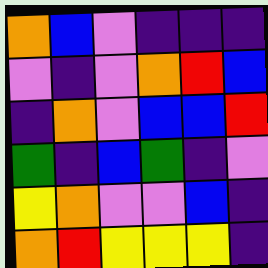[["orange", "blue", "violet", "indigo", "indigo", "indigo"], ["violet", "indigo", "violet", "orange", "red", "blue"], ["indigo", "orange", "violet", "blue", "blue", "red"], ["green", "indigo", "blue", "green", "indigo", "violet"], ["yellow", "orange", "violet", "violet", "blue", "indigo"], ["orange", "red", "yellow", "yellow", "yellow", "indigo"]]